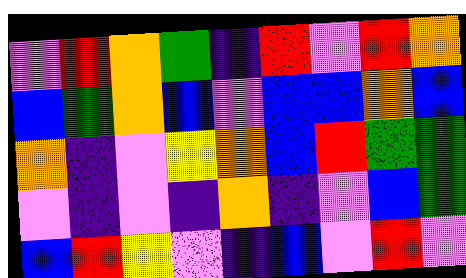[["violet", "red", "orange", "green", "indigo", "red", "violet", "red", "orange"], ["blue", "green", "orange", "blue", "violet", "blue", "blue", "orange", "blue"], ["orange", "indigo", "violet", "yellow", "orange", "blue", "red", "green", "green"], ["violet", "indigo", "violet", "indigo", "orange", "indigo", "violet", "blue", "green"], ["blue", "red", "yellow", "violet", "indigo", "blue", "violet", "red", "violet"]]